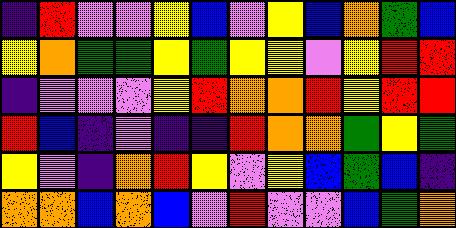[["indigo", "red", "violet", "violet", "yellow", "blue", "violet", "yellow", "blue", "orange", "green", "blue"], ["yellow", "orange", "green", "green", "yellow", "green", "yellow", "yellow", "violet", "yellow", "red", "red"], ["indigo", "violet", "violet", "violet", "yellow", "red", "orange", "orange", "red", "yellow", "red", "red"], ["red", "blue", "indigo", "violet", "indigo", "indigo", "red", "orange", "orange", "green", "yellow", "green"], ["yellow", "violet", "indigo", "orange", "red", "yellow", "violet", "yellow", "blue", "green", "blue", "indigo"], ["orange", "orange", "blue", "orange", "blue", "violet", "red", "violet", "violet", "blue", "green", "orange"]]